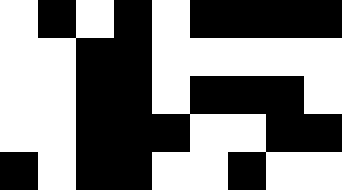[["white", "black", "white", "black", "white", "black", "black", "black", "black"], ["white", "white", "black", "black", "white", "white", "white", "white", "white"], ["white", "white", "black", "black", "white", "black", "black", "black", "white"], ["white", "white", "black", "black", "black", "white", "white", "black", "black"], ["black", "white", "black", "black", "white", "white", "black", "white", "white"]]